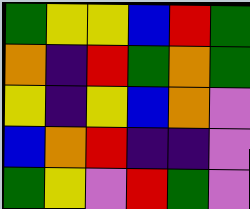[["green", "yellow", "yellow", "blue", "red", "green"], ["orange", "indigo", "red", "green", "orange", "green"], ["yellow", "indigo", "yellow", "blue", "orange", "violet"], ["blue", "orange", "red", "indigo", "indigo", "violet"], ["green", "yellow", "violet", "red", "green", "violet"]]